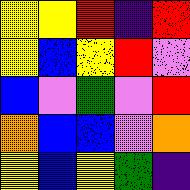[["yellow", "yellow", "red", "indigo", "red"], ["yellow", "blue", "yellow", "red", "violet"], ["blue", "violet", "green", "violet", "red"], ["orange", "blue", "blue", "violet", "orange"], ["yellow", "blue", "yellow", "green", "indigo"]]